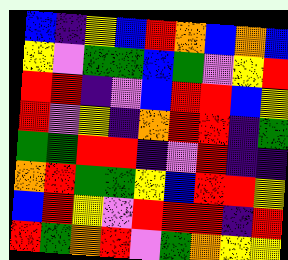[["blue", "indigo", "yellow", "blue", "red", "orange", "blue", "orange", "blue"], ["yellow", "violet", "green", "green", "blue", "green", "violet", "yellow", "red"], ["red", "red", "indigo", "violet", "blue", "red", "red", "blue", "yellow"], ["red", "violet", "yellow", "indigo", "orange", "red", "red", "indigo", "green"], ["green", "green", "red", "red", "indigo", "violet", "red", "indigo", "indigo"], ["orange", "red", "green", "green", "yellow", "blue", "red", "red", "yellow"], ["blue", "red", "yellow", "violet", "red", "red", "red", "indigo", "red"], ["red", "green", "orange", "red", "violet", "green", "orange", "yellow", "yellow"]]